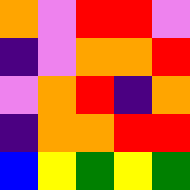[["orange", "violet", "red", "red", "violet"], ["indigo", "violet", "orange", "orange", "red"], ["violet", "orange", "red", "indigo", "orange"], ["indigo", "orange", "orange", "red", "red"], ["blue", "yellow", "green", "yellow", "green"]]